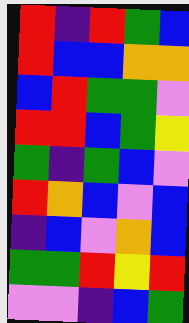[["red", "indigo", "red", "green", "blue"], ["red", "blue", "blue", "orange", "orange"], ["blue", "red", "green", "green", "violet"], ["red", "red", "blue", "green", "yellow"], ["green", "indigo", "green", "blue", "violet"], ["red", "orange", "blue", "violet", "blue"], ["indigo", "blue", "violet", "orange", "blue"], ["green", "green", "red", "yellow", "red"], ["violet", "violet", "indigo", "blue", "green"]]